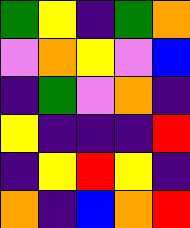[["green", "yellow", "indigo", "green", "orange"], ["violet", "orange", "yellow", "violet", "blue"], ["indigo", "green", "violet", "orange", "indigo"], ["yellow", "indigo", "indigo", "indigo", "red"], ["indigo", "yellow", "red", "yellow", "indigo"], ["orange", "indigo", "blue", "orange", "red"]]